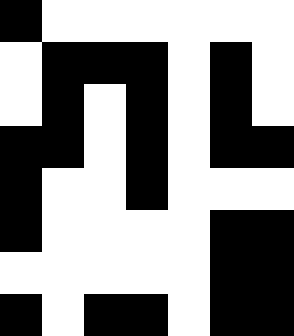[["black", "white", "white", "white", "white", "white", "white"], ["white", "black", "black", "black", "white", "black", "white"], ["white", "black", "white", "black", "white", "black", "white"], ["black", "black", "white", "black", "white", "black", "black"], ["black", "white", "white", "black", "white", "white", "white"], ["black", "white", "white", "white", "white", "black", "black"], ["white", "white", "white", "white", "white", "black", "black"], ["black", "white", "black", "black", "white", "black", "black"]]